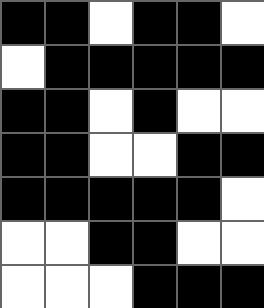[["black", "black", "white", "black", "black", "white"], ["white", "black", "black", "black", "black", "black"], ["black", "black", "white", "black", "white", "white"], ["black", "black", "white", "white", "black", "black"], ["black", "black", "black", "black", "black", "white"], ["white", "white", "black", "black", "white", "white"], ["white", "white", "white", "black", "black", "black"]]